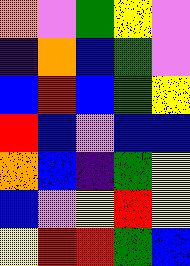[["orange", "violet", "green", "yellow", "violet"], ["indigo", "orange", "blue", "green", "violet"], ["blue", "red", "blue", "green", "yellow"], ["red", "blue", "violet", "blue", "blue"], ["orange", "blue", "indigo", "green", "yellow"], ["blue", "violet", "yellow", "red", "yellow"], ["yellow", "red", "red", "green", "blue"]]